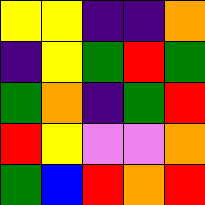[["yellow", "yellow", "indigo", "indigo", "orange"], ["indigo", "yellow", "green", "red", "green"], ["green", "orange", "indigo", "green", "red"], ["red", "yellow", "violet", "violet", "orange"], ["green", "blue", "red", "orange", "red"]]